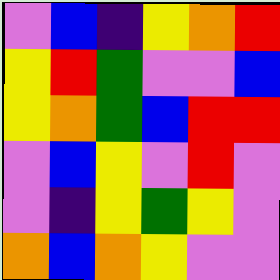[["violet", "blue", "indigo", "yellow", "orange", "red"], ["yellow", "red", "green", "violet", "violet", "blue"], ["yellow", "orange", "green", "blue", "red", "red"], ["violet", "blue", "yellow", "violet", "red", "violet"], ["violet", "indigo", "yellow", "green", "yellow", "violet"], ["orange", "blue", "orange", "yellow", "violet", "violet"]]